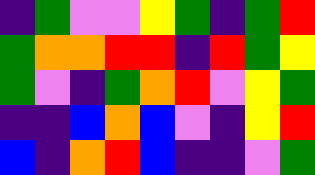[["indigo", "green", "violet", "violet", "yellow", "green", "indigo", "green", "red"], ["green", "orange", "orange", "red", "red", "indigo", "red", "green", "yellow"], ["green", "violet", "indigo", "green", "orange", "red", "violet", "yellow", "green"], ["indigo", "indigo", "blue", "orange", "blue", "violet", "indigo", "yellow", "red"], ["blue", "indigo", "orange", "red", "blue", "indigo", "indigo", "violet", "green"]]